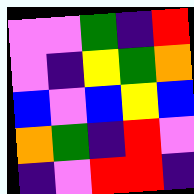[["violet", "violet", "green", "indigo", "red"], ["violet", "indigo", "yellow", "green", "orange"], ["blue", "violet", "blue", "yellow", "blue"], ["orange", "green", "indigo", "red", "violet"], ["indigo", "violet", "red", "red", "indigo"]]